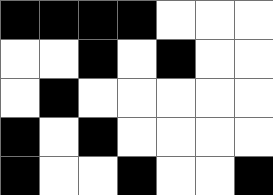[["black", "black", "black", "black", "white", "white", "white"], ["white", "white", "black", "white", "black", "white", "white"], ["white", "black", "white", "white", "white", "white", "white"], ["black", "white", "black", "white", "white", "white", "white"], ["black", "white", "white", "black", "white", "white", "black"]]